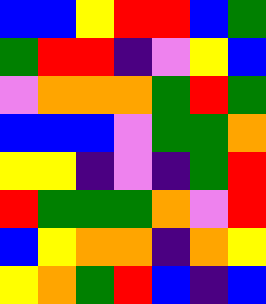[["blue", "blue", "yellow", "red", "red", "blue", "green"], ["green", "red", "red", "indigo", "violet", "yellow", "blue"], ["violet", "orange", "orange", "orange", "green", "red", "green"], ["blue", "blue", "blue", "violet", "green", "green", "orange"], ["yellow", "yellow", "indigo", "violet", "indigo", "green", "red"], ["red", "green", "green", "green", "orange", "violet", "red"], ["blue", "yellow", "orange", "orange", "indigo", "orange", "yellow"], ["yellow", "orange", "green", "red", "blue", "indigo", "blue"]]